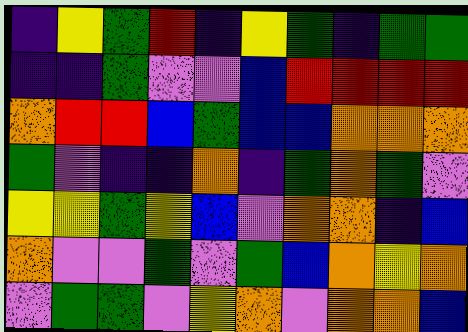[["indigo", "yellow", "green", "red", "indigo", "yellow", "green", "indigo", "green", "green"], ["indigo", "indigo", "green", "violet", "violet", "blue", "red", "red", "red", "red"], ["orange", "red", "red", "blue", "green", "blue", "blue", "orange", "orange", "orange"], ["green", "violet", "indigo", "indigo", "orange", "indigo", "green", "orange", "green", "violet"], ["yellow", "yellow", "green", "yellow", "blue", "violet", "orange", "orange", "indigo", "blue"], ["orange", "violet", "violet", "green", "violet", "green", "blue", "orange", "yellow", "orange"], ["violet", "green", "green", "violet", "yellow", "orange", "violet", "orange", "orange", "blue"]]